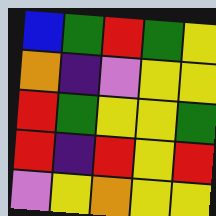[["blue", "green", "red", "green", "yellow"], ["orange", "indigo", "violet", "yellow", "yellow"], ["red", "green", "yellow", "yellow", "green"], ["red", "indigo", "red", "yellow", "red"], ["violet", "yellow", "orange", "yellow", "yellow"]]